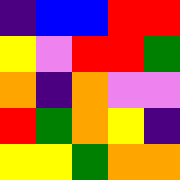[["indigo", "blue", "blue", "red", "red"], ["yellow", "violet", "red", "red", "green"], ["orange", "indigo", "orange", "violet", "violet"], ["red", "green", "orange", "yellow", "indigo"], ["yellow", "yellow", "green", "orange", "orange"]]